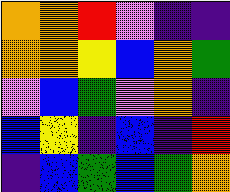[["orange", "orange", "red", "violet", "indigo", "indigo"], ["orange", "orange", "yellow", "blue", "orange", "green"], ["violet", "blue", "green", "violet", "orange", "indigo"], ["blue", "yellow", "indigo", "blue", "indigo", "red"], ["indigo", "blue", "green", "blue", "green", "orange"]]